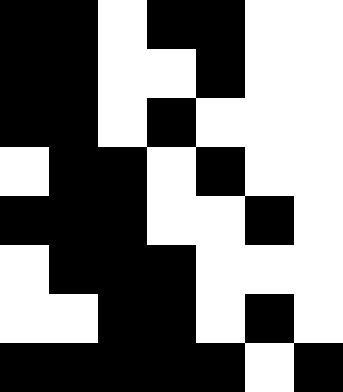[["black", "black", "white", "black", "black", "white", "white"], ["black", "black", "white", "white", "black", "white", "white"], ["black", "black", "white", "black", "white", "white", "white"], ["white", "black", "black", "white", "black", "white", "white"], ["black", "black", "black", "white", "white", "black", "white"], ["white", "black", "black", "black", "white", "white", "white"], ["white", "white", "black", "black", "white", "black", "white"], ["black", "black", "black", "black", "black", "white", "black"]]